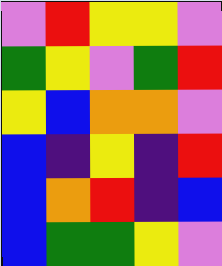[["violet", "red", "yellow", "yellow", "violet"], ["green", "yellow", "violet", "green", "red"], ["yellow", "blue", "orange", "orange", "violet"], ["blue", "indigo", "yellow", "indigo", "red"], ["blue", "orange", "red", "indigo", "blue"], ["blue", "green", "green", "yellow", "violet"]]